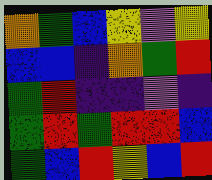[["orange", "green", "blue", "yellow", "violet", "yellow"], ["blue", "blue", "indigo", "orange", "green", "red"], ["green", "red", "indigo", "indigo", "violet", "indigo"], ["green", "red", "green", "red", "red", "blue"], ["green", "blue", "red", "yellow", "blue", "red"]]